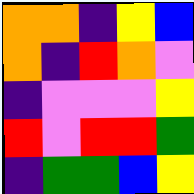[["orange", "orange", "indigo", "yellow", "blue"], ["orange", "indigo", "red", "orange", "violet"], ["indigo", "violet", "violet", "violet", "yellow"], ["red", "violet", "red", "red", "green"], ["indigo", "green", "green", "blue", "yellow"]]